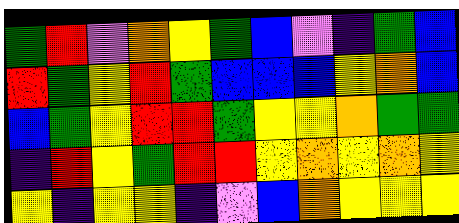[["green", "red", "violet", "orange", "yellow", "green", "blue", "violet", "indigo", "green", "blue"], ["red", "green", "yellow", "red", "green", "blue", "blue", "blue", "yellow", "orange", "blue"], ["blue", "green", "yellow", "red", "red", "green", "yellow", "yellow", "orange", "green", "green"], ["indigo", "red", "yellow", "green", "red", "red", "yellow", "orange", "yellow", "orange", "yellow"], ["yellow", "indigo", "yellow", "yellow", "indigo", "violet", "blue", "orange", "yellow", "yellow", "yellow"]]